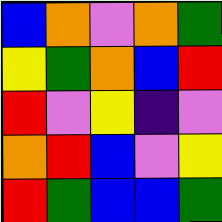[["blue", "orange", "violet", "orange", "green"], ["yellow", "green", "orange", "blue", "red"], ["red", "violet", "yellow", "indigo", "violet"], ["orange", "red", "blue", "violet", "yellow"], ["red", "green", "blue", "blue", "green"]]